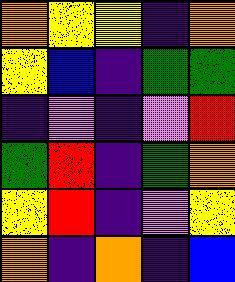[["orange", "yellow", "yellow", "indigo", "orange"], ["yellow", "blue", "indigo", "green", "green"], ["indigo", "violet", "indigo", "violet", "red"], ["green", "red", "indigo", "green", "orange"], ["yellow", "red", "indigo", "violet", "yellow"], ["orange", "indigo", "orange", "indigo", "blue"]]